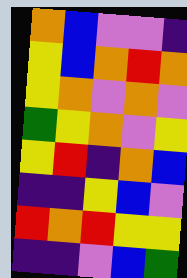[["orange", "blue", "violet", "violet", "indigo"], ["yellow", "blue", "orange", "red", "orange"], ["yellow", "orange", "violet", "orange", "violet"], ["green", "yellow", "orange", "violet", "yellow"], ["yellow", "red", "indigo", "orange", "blue"], ["indigo", "indigo", "yellow", "blue", "violet"], ["red", "orange", "red", "yellow", "yellow"], ["indigo", "indigo", "violet", "blue", "green"]]